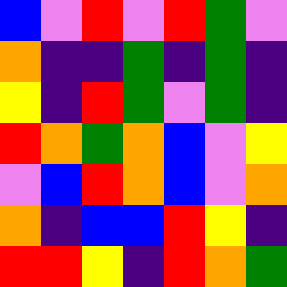[["blue", "violet", "red", "violet", "red", "green", "violet"], ["orange", "indigo", "indigo", "green", "indigo", "green", "indigo"], ["yellow", "indigo", "red", "green", "violet", "green", "indigo"], ["red", "orange", "green", "orange", "blue", "violet", "yellow"], ["violet", "blue", "red", "orange", "blue", "violet", "orange"], ["orange", "indigo", "blue", "blue", "red", "yellow", "indigo"], ["red", "red", "yellow", "indigo", "red", "orange", "green"]]